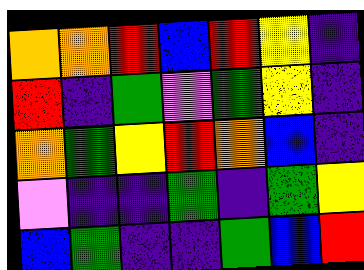[["orange", "orange", "red", "blue", "red", "yellow", "indigo"], ["red", "indigo", "green", "violet", "green", "yellow", "indigo"], ["orange", "green", "yellow", "red", "orange", "blue", "indigo"], ["violet", "indigo", "indigo", "green", "indigo", "green", "yellow"], ["blue", "green", "indigo", "indigo", "green", "blue", "red"]]